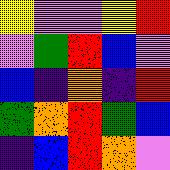[["yellow", "violet", "violet", "yellow", "red"], ["violet", "green", "red", "blue", "violet"], ["blue", "indigo", "orange", "indigo", "red"], ["green", "orange", "red", "green", "blue"], ["indigo", "blue", "red", "orange", "violet"]]